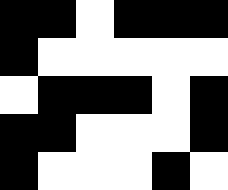[["black", "black", "white", "black", "black", "black"], ["black", "white", "white", "white", "white", "white"], ["white", "black", "black", "black", "white", "black"], ["black", "black", "white", "white", "white", "black"], ["black", "white", "white", "white", "black", "white"]]